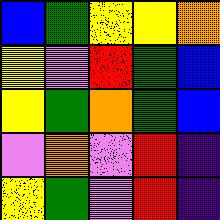[["blue", "green", "yellow", "yellow", "orange"], ["yellow", "violet", "red", "green", "blue"], ["yellow", "green", "orange", "green", "blue"], ["violet", "orange", "violet", "red", "indigo"], ["yellow", "green", "violet", "red", "indigo"]]